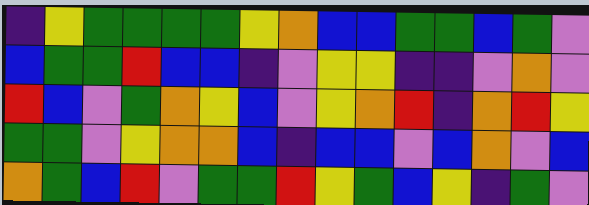[["indigo", "yellow", "green", "green", "green", "green", "yellow", "orange", "blue", "blue", "green", "green", "blue", "green", "violet"], ["blue", "green", "green", "red", "blue", "blue", "indigo", "violet", "yellow", "yellow", "indigo", "indigo", "violet", "orange", "violet"], ["red", "blue", "violet", "green", "orange", "yellow", "blue", "violet", "yellow", "orange", "red", "indigo", "orange", "red", "yellow"], ["green", "green", "violet", "yellow", "orange", "orange", "blue", "indigo", "blue", "blue", "violet", "blue", "orange", "violet", "blue"], ["orange", "green", "blue", "red", "violet", "green", "green", "red", "yellow", "green", "blue", "yellow", "indigo", "green", "violet"]]